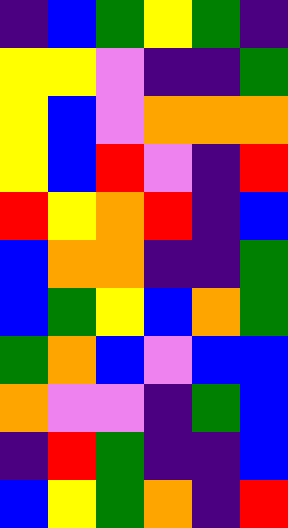[["indigo", "blue", "green", "yellow", "green", "indigo"], ["yellow", "yellow", "violet", "indigo", "indigo", "green"], ["yellow", "blue", "violet", "orange", "orange", "orange"], ["yellow", "blue", "red", "violet", "indigo", "red"], ["red", "yellow", "orange", "red", "indigo", "blue"], ["blue", "orange", "orange", "indigo", "indigo", "green"], ["blue", "green", "yellow", "blue", "orange", "green"], ["green", "orange", "blue", "violet", "blue", "blue"], ["orange", "violet", "violet", "indigo", "green", "blue"], ["indigo", "red", "green", "indigo", "indigo", "blue"], ["blue", "yellow", "green", "orange", "indigo", "red"]]